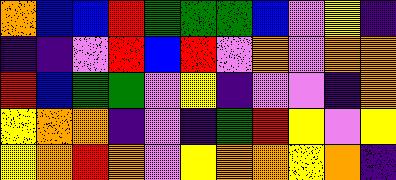[["orange", "blue", "blue", "red", "green", "green", "green", "blue", "violet", "yellow", "indigo"], ["indigo", "indigo", "violet", "red", "blue", "red", "violet", "orange", "violet", "orange", "orange"], ["red", "blue", "green", "green", "violet", "yellow", "indigo", "violet", "violet", "indigo", "orange"], ["yellow", "orange", "orange", "indigo", "violet", "indigo", "green", "red", "yellow", "violet", "yellow"], ["yellow", "orange", "red", "orange", "violet", "yellow", "orange", "orange", "yellow", "orange", "indigo"]]